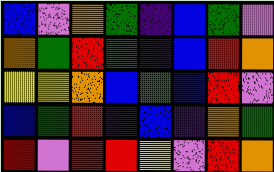[["blue", "violet", "orange", "green", "indigo", "blue", "green", "violet"], ["orange", "green", "red", "green", "indigo", "blue", "red", "orange"], ["yellow", "yellow", "orange", "blue", "green", "blue", "red", "violet"], ["blue", "green", "red", "indigo", "blue", "indigo", "orange", "green"], ["red", "violet", "red", "red", "yellow", "violet", "red", "orange"]]